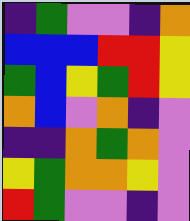[["indigo", "green", "violet", "violet", "indigo", "orange"], ["blue", "blue", "blue", "red", "red", "yellow"], ["green", "blue", "yellow", "green", "red", "yellow"], ["orange", "blue", "violet", "orange", "indigo", "violet"], ["indigo", "indigo", "orange", "green", "orange", "violet"], ["yellow", "green", "orange", "orange", "yellow", "violet"], ["red", "green", "violet", "violet", "indigo", "violet"]]